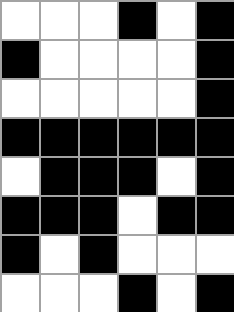[["white", "white", "white", "black", "white", "black"], ["black", "white", "white", "white", "white", "black"], ["white", "white", "white", "white", "white", "black"], ["black", "black", "black", "black", "black", "black"], ["white", "black", "black", "black", "white", "black"], ["black", "black", "black", "white", "black", "black"], ["black", "white", "black", "white", "white", "white"], ["white", "white", "white", "black", "white", "black"]]